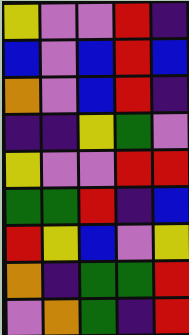[["yellow", "violet", "violet", "red", "indigo"], ["blue", "violet", "blue", "red", "blue"], ["orange", "violet", "blue", "red", "indigo"], ["indigo", "indigo", "yellow", "green", "violet"], ["yellow", "violet", "violet", "red", "red"], ["green", "green", "red", "indigo", "blue"], ["red", "yellow", "blue", "violet", "yellow"], ["orange", "indigo", "green", "green", "red"], ["violet", "orange", "green", "indigo", "red"]]